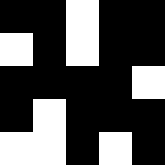[["black", "black", "white", "black", "black"], ["white", "black", "white", "black", "black"], ["black", "black", "black", "black", "white"], ["black", "white", "black", "black", "black"], ["white", "white", "black", "white", "black"]]